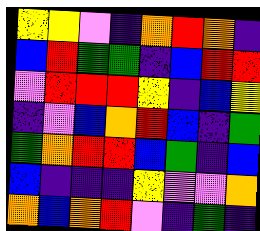[["yellow", "yellow", "violet", "indigo", "orange", "red", "orange", "indigo"], ["blue", "red", "green", "green", "indigo", "blue", "red", "red"], ["violet", "red", "red", "red", "yellow", "indigo", "blue", "yellow"], ["indigo", "violet", "blue", "orange", "red", "blue", "indigo", "green"], ["green", "orange", "red", "red", "blue", "green", "indigo", "blue"], ["blue", "indigo", "indigo", "indigo", "yellow", "violet", "violet", "orange"], ["orange", "blue", "orange", "red", "violet", "indigo", "green", "indigo"]]